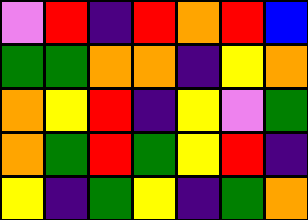[["violet", "red", "indigo", "red", "orange", "red", "blue"], ["green", "green", "orange", "orange", "indigo", "yellow", "orange"], ["orange", "yellow", "red", "indigo", "yellow", "violet", "green"], ["orange", "green", "red", "green", "yellow", "red", "indigo"], ["yellow", "indigo", "green", "yellow", "indigo", "green", "orange"]]